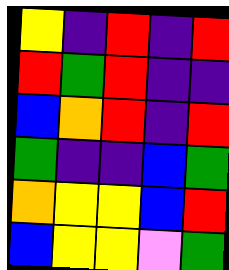[["yellow", "indigo", "red", "indigo", "red"], ["red", "green", "red", "indigo", "indigo"], ["blue", "orange", "red", "indigo", "red"], ["green", "indigo", "indigo", "blue", "green"], ["orange", "yellow", "yellow", "blue", "red"], ["blue", "yellow", "yellow", "violet", "green"]]